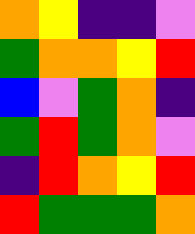[["orange", "yellow", "indigo", "indigo", "violet"], ["green", "orange", "orange", "yellow", "red"], ["blue", "violet", "green", "orange", "indigo"], ["green", "red", "green", "orange", "violet"], ["indigo", "red", "orange", "yellow", "red"], ["red", "green", "green", "green", "orange"]]